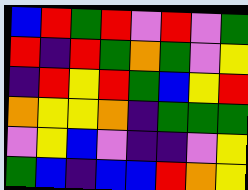[["blue", "red", "green", "red", "violet", "red", "violet", "green"], ["red", "indigo", "red", "green", "orange", "green", "violet", "yellow"], ["indigo", "red", "yellow", "red", "green", "blue", "yellow", "red"], ["orange", "yellow", "yellow", "orange", "indigo", "green", "green", "green"], ["violet", "yellow", "blue", "violet", "indigo", "indigo", "violet", "yellow"], ["green", "blue", "indigo", "blue", "blue", "red", "orange", "yellow"]]